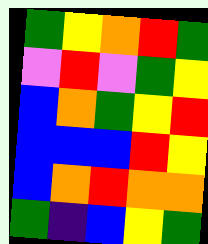[["green", "yellow", "orange", "red", "green"], ["violet", "red", "violet", "green", "yellow"], ["blue", "orange", "green", "yellow", "red"], ["blue", "blue", "blue", "red", "yellow"], ["blue", "orange", "red", "orange", "orange"], ["green", "indigo", "blue", "yellow", "green"]]